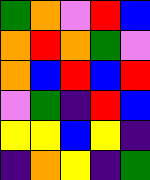[["green", "orange", "violet", "red", "blue"], ["orange", "red", "orange", "green", "violet"], ["orange", "blue", "red", "blue", "red"], ["violet", "green", "indigo", "red", "blue"], ["yellow", "yellow", "blue", "yellow", "indigo"], ["indigo", "orange", "yellow", "indigo", "green"]]